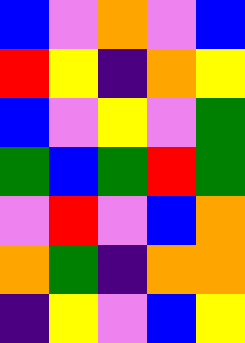[["blue", "violet", "orange", "violet", "blue"], ["red", "yellow", "indigo", "orange", "yellow"], ["blue", "violet", "yellow", "violet", "green"], ["green", "blue", "green", "red", "green"], ["violet", "red", "violet", "blue", "orange"], ["orange", "green", "indigo", "orange", "orange"], ["indigo", "yellow", "violet", "blue", "yellow"]]